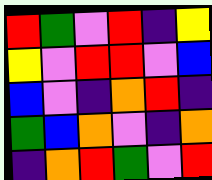[["red", "green", "violet", "red", "indigo", "yellow"], ["yellow", "violet", "red", "red", "violet", "blue"], ["blue", "violet", "indigo", "orange", "red", "indigo"], ["green", "blue", "orange", "violet", "indigo", "orange"], ["indigo", "orange", "red", "green", "violet", "red"]]